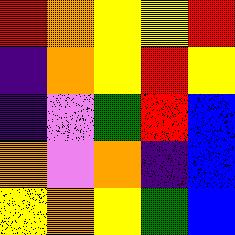[["red", "orange", "yellow", "yellow", "red"], ["indigo", "orange", "yellow", "red", "yellow"], ["indigo", "violet", "green", "red", "blue"], ["orange", "violet", "orange", "indigo", "blue"], ["yellow", "orange", "yellow", "green", "blue"]]